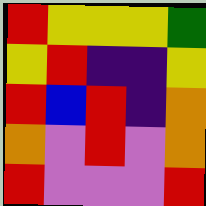[["red", "yellow", "yellow", "yellow", "green"], ["yellow", "red", "indigo", "indigo", "yellow"], ["red", "blue", "red", "indigo", "orange"], ["orange", "violet", "red", "violet", "orange"], ["red", "violet", "violet", "violet", "red"]]